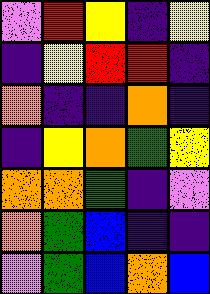[["violet", "red", "yellow", "indigo", "yellow"], ["indigo", "yellow", "red", "red", "indigo"], ["orange", "indigo", "indigo", "orange", "indigo"], ["indigo", "yellow", "orange", "green", "yellow"], ["orange", "orange", "green", "indigo", "violet"], ["orange", "green", "blue", "indigo", "indigo"], ["violet", "green", "blue", "orange", "blue"]]